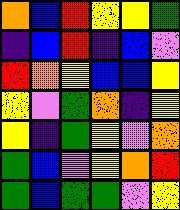[["orange", "blue", "red", "yellow", "yellow", "green"], ["indigo", "blue", "red", "indigo", "blue", "violet"], ["red", "orange", "yellow", "blue", "blue", "yellow"], ["yellow", "violet", "green", "orange", "indigo", "yellow"], ["yellow", "indigo", "green", "yellow", "violet", "orange"], ["green", "blue", "violet", "yellow", "orange", "red"], ["green", "blue", "green", "green", "violet", "yellow"]]